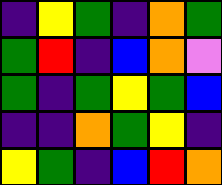[["indigo", "yellow", "green", "indigo", "orange", "green"], ["green", "red", "indigo", "blue", "orange", "violet"], ["green", "indigo", "green", "yellow", "green", "blue"], ["indigo", "indigo", "orange", "green", "yellow", "indigo"], ["yellow", "green", "indigo", "blue", "red", "orange"]]